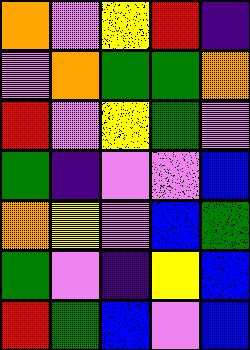[["orange", "violet", "yellow", "red", "indigo"], ["violet", "orange", "green", "green", "orange"], ["red", "violet", "yellow", "green", "violet"], ["green", "indigo", "violet", "violet", "blue"], ["orange", "yellow", "violet", "blue", "green"], ["green", "violet", "indigo", "yellow", "blue"], ["red", "green", "blue", "violet", "blue"]]